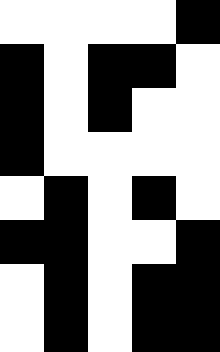[["white", "white", "white", "white", "black"], ["black", "white", "black", "black", "white"], ["black", "white", "black", "white", "white"], ["black", "white", "white", "white", "white"], ["white", "black", "white", "black", "white"], ["black", "black", "white", "white", "black"], ["white", "black", "white", "black", "black"], ["white", "black", "white", "black", "black"]]